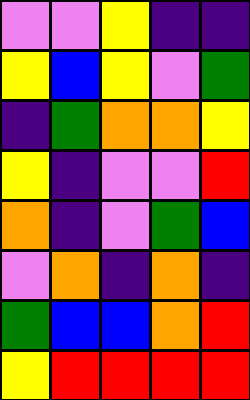[["violet", "violet", "yellow", "indigo", "indigo"], ["yellow", "blue", "yellow", "violet", "green"], ["indigo", "green", "orange", "orange", "yellow"], ["yellow", "indigo", "violet", "violet", "red"], ["orange", "indigo", "violet", "green", "blue"], ["violet", "orange", "indigo", "orange", "indigo"], ["green", "blue", "blue", "orange", "red"], ["yellow", "red", "red", "red", "red"]]